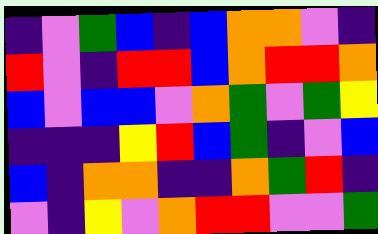[["indigo", "violet", "green", "blue", "indigo", "blue", "orange", "orange", "violet", "indigo"], ["red", "violet", "indigo", "red", "red", "blue", "orange", "red", "red", "orange"], ["blue", "violet", "blue", "blue", "violet", "orange", "green", "violet", "green", "yellow"], ["indigo", "indigo", "indigo", "yellow", "red", "blue", "green", "indigo", "violet", "blue"], ["blue", "indigo", "orange", "orange", "indigo", "indigo", "orange", "green", "red", "indigo"], ["violet", "indigo", "yellow", "violet", "orange", "red", "red", "violet", "violet", "green"]]